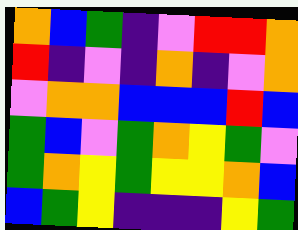[["orange", "blue", "green", "indigo", "violet", "red", "red", "orange"], ["red", "indigo", "violet", "indigo", "orange", "indigo", "violet", "orange"], ["violet", "orange", "orange", "blue", "blue", "blue", "red", "blue"], ["green", "blue", "violet", "green", "orange", "yellow", "green", "violet"], ["green", "orange", "yellow", "green", "yellow", "yellow", "orange", "blue"], ["blue", "green", "yellow", "indigo", "indigo", "indigo", "yellow", "green"]]